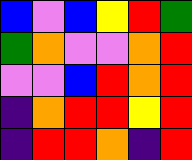[["blue", "violet", "blue", "yellow", "red", "green"], ["green", "orange", "violet", "violet", "orange", "red"], ["violet", "violet", "blue", "red", "orange", "red"], ["indigo", "orange", "red", "red", "yellow", "red"], ["indigo", "red", "red", "orange", "indigo", "red"]]